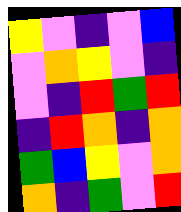[["yellow", "violet", "indigo", "violet", "blue"], ["violet", "orange", "yellow", "violet", "indigo"], ["violet", "indigo", "red", "green", "red"], ["indigo", "red", "orange", "indigo", "orange"], ["green", "blue", "yellow", "violet", "orange"], ["orange", "indigo", "green", "violet", "red"]]